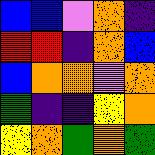[["blue", "blue", "violet", "orange", "indigo"], ["red", "red", "indigo", "orange", "blue"], ["blue", "orange", "orange", "violet", "orange"], ["green", "indigo", "indigo", "yellow", "orange"], ["yellow", "orange", "green", "orange", "green"]]